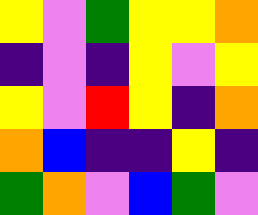[["yellow", "violet", "green", "yellow", "yellow", "orange"], ["indigo", "violet", "indigo", "yellow", "violet", "yellow"], ["yellow", "violet", "red", "yellow", "indigo", "orange"], ["orange", "blue", "indigo", "indigo", "yellow", "indigo"], ["green", "orange", "violet", "blue", "green", "violet"]]